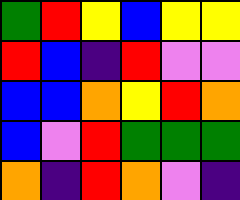[["green", "red", "yellow", "blue", "yellow", "yellow"], ["red", "blue", "indigo", "red", "violet", "violet"], ["blue", "blue", "orange", "yellow", "red", "orange"], ["blue", "violet", "red", "green", "green", "green"], ["orange", "indigo", "red", "orange", "violet", "indigo"]]